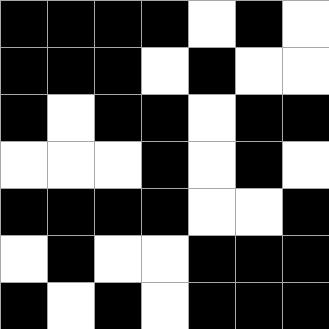[["black", "black", "black", "black", "white", "black", "white"], ["black", "black", "black", "white", "black", "white", "white"], ["black", "white", "black", "black", "white", "black", "black"], ["white", "white", "white", "black", "white", "black", "white"], ["black", "black", "black", "black", "white", "white", "black"], ["white", "black", "white", "white", "black", "black", "black"], ["black", "white", "black", "white", "black", "black", "black"]]